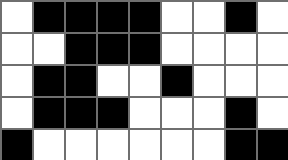[["white", "black", "black", "black", "black", "white", "white", "black", "white"], ["white", "white", "black", "black", "black", "white", "white", "white", "white"], ["white", "black", "black", "white", "white", "black", "white", "white", "white"], ["white", "black", "black", "black", "white", "white", "white", "black", "white"], ["black", "white", "white", "white", "white", "white", "white", "black", "black"]]